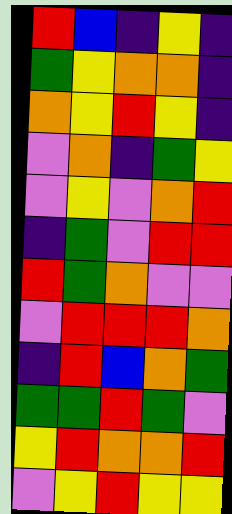[["red", "blue", "indigo", "yellow", "indigo"], ["green", "yellow", "orange", "orange", "indigo"], ["orange", "yellow", "red", "yellow", "indigo"], ["violet", "orange", "indigo", "green", "yellow"], ["violet", "yellow", "violet", "orange", "red"], ["indigo", "green", "violet", "red", "red"], ["red", "green", "orange", "violet", "violet"], ["violet", "red", "red", "red", "orange"], ["indigo", "red", "blue", "orange", "green"], ["green", "green", "red", "green", "violet"], ["yellow", "red", "orange", "orange", "red"], ["violet", "yellow", "red", "yellow", "yellow"]]